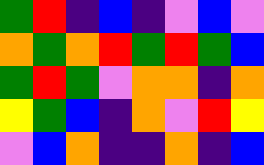[["green", "red", "indigo", "blue", "indigo", "violet", "blue", "violet"], ["orange", "green", "orange", "red", "green", "red", "green", "blue"], ["green", "red", "green", "violet", "orange", "orange", "indigo", "orange"], ["yellow", "green", "blue", "indigo", "orange", "violet", "red", "yellow"], ["violet", "blue", "orange", "indigo", "indigo", "orange", "indigo", "blue"]]